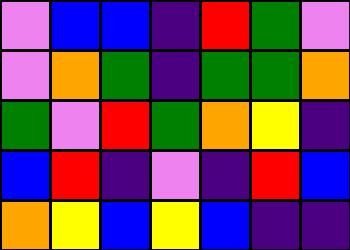[["violet", "blue", "blue", "indigo", "red", "green", "violet"], ["violet", "orange", "green", "indigo", "green", "green", "orange"], ["green", "violet", "red", "green", "orange", "yellow", "indigo"], ["blue", "red", "indigo", "violet", "indigo", "red", "blue"], ["orange", "yellow", "blue", "yellow", "blue", "indigo", "indigo"]]